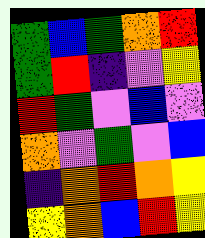[["green", "blue", "green", "orange", "red"], ["green", "red", "indigo", "violet", "yellow"], ["red", "green", "violet", "blue", "violet"], ["orange", "violet", "green", "violet", "blue"], ["indigo", "orange", "red", "orange", "yellow"], ["yellow", "orange", "blue", "red", "yellow"]]